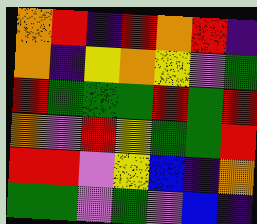[["orange", "red", "indigo", "red", "orange", "red", "indigo"], ["orange", "indigo", "yellow", "orange", "yellow", "violet", "green"], ["red", "green", "green", "green", "red", "green", "red"], ["orange", "violet", "red", "yellow", "green", "green", "red"], ["red", "red", "violet", "yellow", "blue", "indigo", "orange"], ["green", "green", "violet", "green", "violet", "blue", "indigo"]]